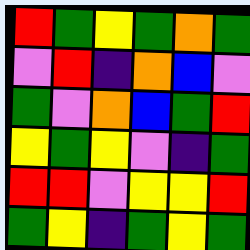[["red", "green", "yellow", "green", "orange", "green"], ["violet", "red", "indigo", "orange", "blue", "violet"], ["green", "violet", "orange", "blue", "green", "red"], ["yellow", "green", "yellow", "violet", "indigo", "green"], ["red", "red", "violet", "yellow", "yellow", "red"], ["green", "yellow", "indigo", "green", "yellow", "green"]]